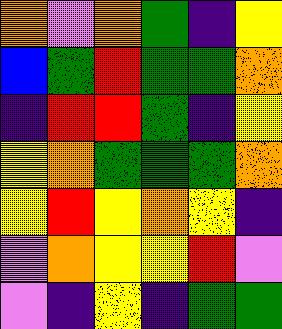[["orange", "violet", "orange", "green", "indigo", "yellow"], ["blue", "green", "red", "green", "green", "orange"], ["indigo", "red", "red", "green", "indigo", "yellow"], ["yellow", "orange", "green", "green", "green", "orange"], ["yellow", "red", "yellow", "orange", "yellow", "indigo"], ["violet", "orange", "yellow", "yellow", "red", "violet"], ["violet", "indigo", "yellow", "indigo", "green", "green"]]